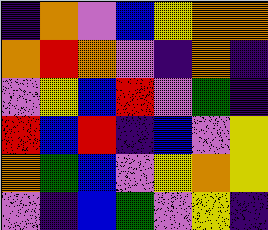[["indigo", "orange", "violet", "blue", "yellow", "orange", "orange"], ["orange", "red", "orange", "violet", "indigo", "orange", "indigo"], ["violet", "yellow", "blue", "red", "violet", "green", "indigo"], ["red", "blue", "red", "indigo", "blue", "violet", "yellow"], ["orange", "green", "blue", "violet", "yellow", "orange", "yellow"], ["violet", "indigo", "blue", "green", "violet", "yellow", "indigo"]]